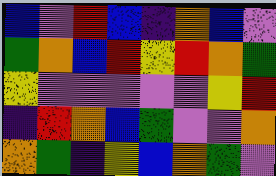[["blue", "violet", "red", "blue", "indigo", "orange", "blue", "violet"], ["green", "orange", "blue", "red", "yellow", "red", "orange", "green"], ["yellow", "violet", "violet", "violet", "violet", "violet", "yellow", "red"], ["indigo", "red", "orange", "blue", "green", "violet", "violet", "orange"], ["orange", "green", "indigo", "yellow", "blue", "orange", "green", "violet"]]